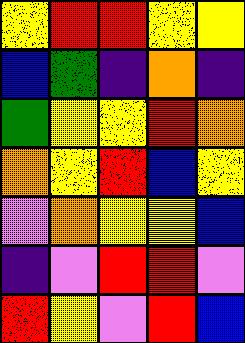[["yellow", "red", "red", "yellow", "yellow"], ["blue", "green", "indigo", "orange", "indigo"], ["green", "yellow", "yellow", "red", "orange"], ["orange", "yellow", "red", "blue", "yellow"], ["violet", "orange", "yellow", "yellow", "blue"], ["indigo", "violet", "red", "red", "violet"], ["red", "yellow", "violet", "red", "blue"]]